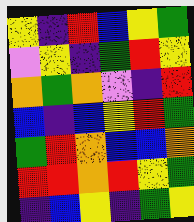[["yellow", "indigo", "red", "blue", "yellow", "green"], ["violet", "yellow", "indigo", "green", "red", "yellow"], ["orange", "green", "orange", "violet", "indigo", "red"], ["blue", "indigo", "blue", "yellow", "red", "green"], ["green", "red", "orange", "blue", "blue", "orange"], ["red", "red", "orange", "red", "yellow", "green"], ["indigo", "blue", "yellow", "indigo", "green", "yellow"]]